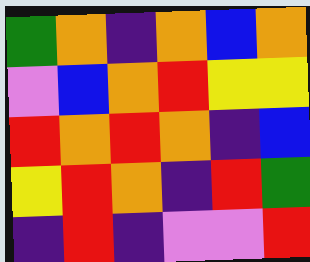[["green", "orange", "indigo", "orange", "blue", "orange"], ["violet", "blue", "orange", "red", "yellow", "yellow"], ["red", "orange", "red", "orange", "indigo", "blue"], ["yellow", "red", "orange", "indigo", "red", "green"], ["indigo", "red", "indigo", "violet", "violet", "red"]]